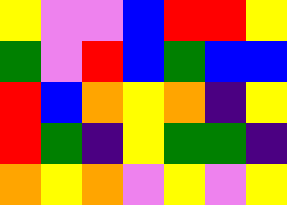[["yellow", "violet", "violet", "blue", "red", "red", "yellow"], ["green", "violet", "red", "blue", "green", "blue", "blue"], ["red", "blue", "orange", "yellow", "orange", "indigo", "yellow"], ["red", "green", "indigo", "yellow", "green", "green", "indigo"], ["orange", "yellow", "orange", "violet", "yellow", "violet", "yellow"]]